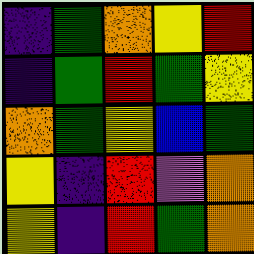[["indigo", "green", "orange", "yellow", "red"], ["indigo", "green", "red", "green", "yellow"], ["orange", "green", "yellow", "blue", "green"], ["yellow", "indigo", "red", "violet", "orange"], ["yellow", "indigo", "red", "green", "orange"]]